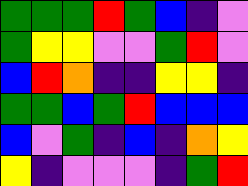[["green", "green", "green", "red", "green", "blue", "indigo", "violet"], ["green", "yellow", "yellow", "violet", "violet", "green", "red", "violet"], ["blue", "red", "orange", "indigo", "indigo", "yellow", "yellow", "indigo"], ["green", "green", "blue", "green", "red", "blue", "blue", "blue"], ["blue", "violet", "green", "indigo", "blue", "indigo", "orange", "yellow"], ["yellow", "indigo", "violet", "violet", "violet", "indigo", "green", "red"]]